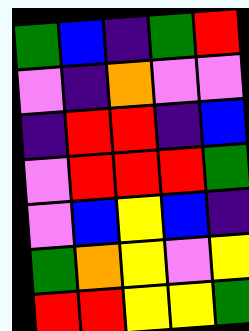[["green", "blue", "indigo", "green", "red"], ["violet", "indigo", "orange", "violet", "violet"], ["indigo", "red", "red", "indigo", "blue"], ["violet", "red", "red", "red", "green"], ["violet", "blue", "yellow", "blue", "indigo"], ["green", "orange", "yellow", "violet", "yellow"], ["red", "red", "yellow", "yellow", "green"]]